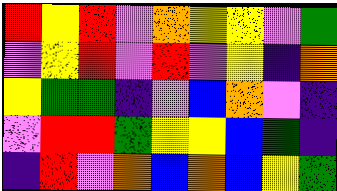[["red", "yellow", "red", "violet", "orange", "yellow", "yellow", "violet", "green"], ["violet", "yellow", "red", "violet", "red", "violet", "yellow", "indigo", "orange"], ["yellow", "green", "green", "indigo", "violet", "blue", "orange", "violet", "indigo"], ["violet", "red", "red", "green", "yellow", "yellow", "blue", "green", "indigo"], ["indigo", "red", "violet", "orange", "blue", "orange", "blue", "yellow", "green"]]